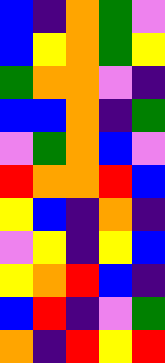[["blue", "indigo", "orange", "green", "violet"], ["blue", "yellow", "orange", "green", "yellow"], ["green", "orange", "orange", "violet", "indigo"], ["blue", "blue", "orange", "indigo", "green"], ["violet", "green", "orange", "blue", "violet"], ["red", "orange", "orange", "red", "blue"], ["yellow", "blue", "indigo", "orange", "indigo"], ["violet", "yellow", "indigo", "yellow", "blue"], ["yellow", "orange", "red", "blue", "indigo"], ["blue", "red", "indigo", "violet", "green"], ["orange", "indigo", "red", "yellow", "red"]]